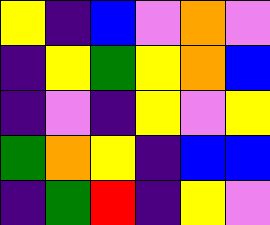[["yellow", "indigo", "blue", "violet", "orange", "violet"], ["indigo", "yellow", "green", "yellow", "orange", "blue"], ["indigo", "violet", "indigo", "yellow", "violet", "yellow"], ["green", "orange", "yellow", "indigo", "blue", "blue"], ["indigo", "green", "red", "indigo", "yellow", "violet"]]